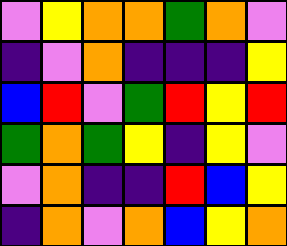[["violet", "yellow", "orange", "orange", "green", "orange", "violet"], ["indigo", "violet", "orange", "indigo", "indigo", "indigo", "yellow"], ["blue", "red", "violet", "green", "red", "yellow", "red"], ["green", "orange", "green", "yellow", "indigo", "yellow", "violet"], ["violet", "orange", "indigo", "indigo", "red", "blue", "yellow"], ["indigo", "orange", "violet", "orange", "blue", "yellow", "orange"]]